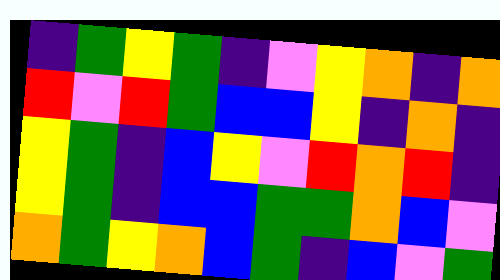[["indigo", "green", "yellow", "green", "indigo", "violet", "yellow", "orange", "indigo", "orange"], ["red", "violet", "red", "green", "blue", "blue", "yellow", "indigo", "orange", "indigo"], ["yellow", "green", "indigo", "blue", "yellow", "violet", "red", "orange", "red", "indigo"], ["yellow", "green", "indigo", "blue", "blue", "green", "green", "orange", "blue", "violet"], ["orange", "green", "yellow", "orange", "blue", "green", "indigo", "blue", "violet", "green"]]